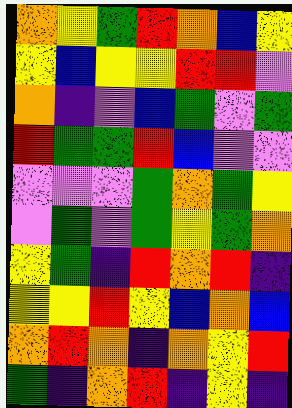[["orange", "yellow", "green", "red", "orange", "blue", "yellow"], ["yellow", "blue", "yellow", "yellow", "red", "red", "violet"], ["orange", "indigo", "violet", "blue", "green", "violet", "green"], ["red", "green", "green", "red", "blue", "violet", "violet"], ["violet", "violet", "violet", "green", "orange", "green", "yellow"], ["violet", "green", "violet", "green", "yellow", "green", "orange"], ["yellow", "green", "indigo", "red", "orange", "red", "indigo"], ["yellow", "yellow", "red", "yellow", "blue", "orange", "blue"], ["orange", "red", "orange", "indigo", "orange", "yellow", "red"], ["green", "indigo", "orange", "red", "indigo", "yellow", "indigo"]]